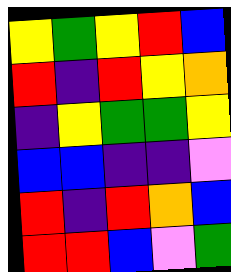[["yellow", "green", "yellow", "red", "blue"], ["red", "indigo", "red", "yellow", "orange"], ["indigo", "yellow", "green", "green", "yellow"], ["blue", "blue", "indigo", "indigo", "violet"], ["red", "indigo", "red", "orange", "blue"], ["red", "red", "blue", "violet", "green"]]